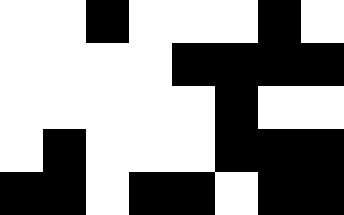[["white", "white", "black", "white", "white", "white", "black", "white"], ["white", "white", "white", "white", "black", "black", "black", "black"], ["white", "white", "white", "white", "white", "black", "white", "white"], ["white", "black", "white", "white", "white", "black", "black", "black"], ["black", "black", "white", "black", "black", "white", "black", "black"]]